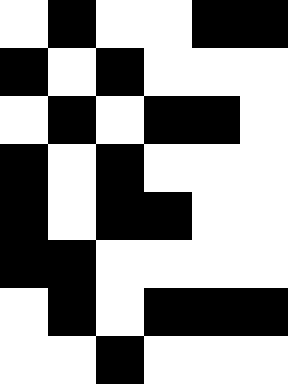[["white", "black", "white", "white", "black", "black"], ["black", "white", "black", "white", "white", "white"], ["white", "black", "white", "black", "black", "white"], ["black", "white", "black", "white", "white", "white"], ["black", "white", "black", "black", "white", "white"], ["black", "black", "white", "white", "white", "white"], ["white", "black", "white", "black", "black", "black"], ["white", "white", "black", "white", "white", "white"]]